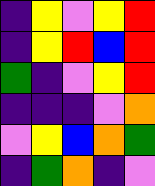[["indigo", "yellow", "violet", "yellow", "red"], ["indigo", "yellow", "red", "blue", "red"], ["green", "indigo", "violet", "yellow", "red"], ["indigo", "indigo", "indigo", "violet", "orange"], ["violet", "yellow", "blue", "orange", "green"], ["indigo", "green", "orange", "indigo", "violet"]]